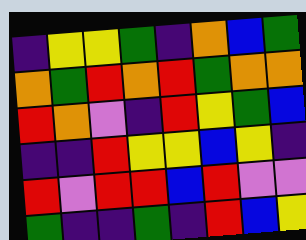[["indigo", "yellow", "yellow", "green", "indigo", "orange", "blue", "green"], ["orange", "green", "red", "orange", "red", "green", "orange", "orange"], ["red", "orange", "violet", "indigo", "red", "yellow", "green", "blue"], ["indigo", "indigo", "red", "yellow", "yellow", "blue", "yellow", "indigo"], ["red", "violet", "red", "red", "blue", "red", "violet", "violet"], ["green", "indigo", "indigo", "green", "indigo", "red", "blue", "yellow"]]